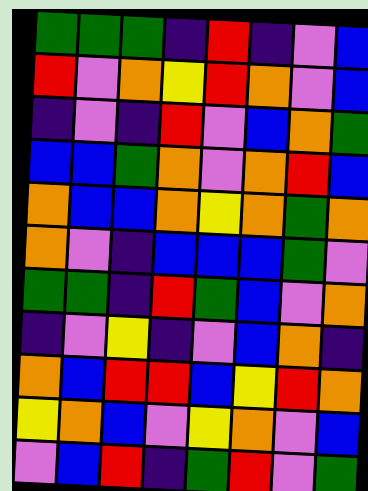[["green", "green", "green", "indigo", "red", "indigo", "violet", "blue"], ["red", "violet", "orange", "yellow", "red", "orange", "violet", "blue"], ["indigo", "violet", "indigo", "red", "violet", "blue", "orange", "green"], ["blue", "blue", "green", "orange", "violet", "orange", "red", "blue"], ["orange", "blue", "blue", "orange", "yellow", "orange", "green", "orange"], ["orange", "violet", "indigo", "blue", "blue", "blue", "green", "violet"], ["green", "green", "indigo", "red", "green", "blue", "violet", "orange"], ["indigo", "violet", "yellow", "indigo", "violet", "blue", "orange", "indigo"], ["orange", "blue", "red", "red", "blue", "yellow", "red", "orange"], ["yellow", "orange", "blue", "violet", "yellow", "orange", "violet", "blue"], ["violet", "blue", "red", "indigo", "green", "red", "violet", "green"]]